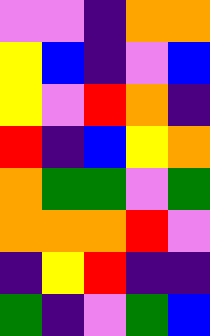[["violet", "violet", "indigo", "orange", "orange"], ["yellow", "blue", "indigo", "violet", "blue"], ["yellow", "violet", "red", "orange", "indigo"], ["red", "indigo", "blue", "yellow", "orange"], ["orange", "green", "green", "violet", "green"], ["orange", "orange", "orange", "red", "violet"], ["indigo", "yellow", "red", "indigo", "indigo"], ["green", "indigo", "violet", "green", "blue"]]